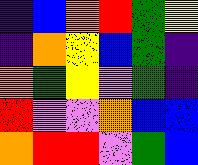[["indigo", "blue", "orange", "red", "green", "yellow"], ["indigo", "orange", "yellow", "blue", "green", "indigo"], ["orange", "green", "yellow", "violet", "green", "indigo"], ["red", "violet", "violet", "orange", "blue", "blue"], ["orange", "red", "red", "violet", "green", "blue"]]